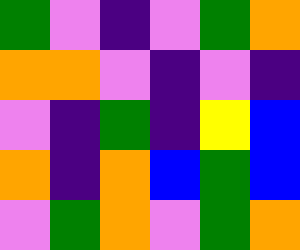[["green", "violet", "indigo", "violet", "green", "orange"], ["orange", "orange", "violet", "indigo", "violet", "indigo"], ["violet", "indigo", "green", "indigo", "yellow", "blue"], ["orange", "indigo", "orange", "blue", "green", "blue"], ["violet", "green", "orange", "violet", "green", "orange"]]